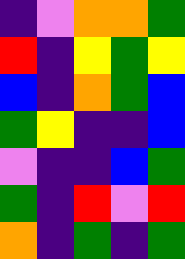[["indigo", "violet", "orange", "orange", "green"], ["red", "indigo", "yellow", "green", "yellow"], ["blue", "indigo", "orange", "green", "blue"], ["green", "yellow", "indigo", "indigo", "blue"], ["violet", "indigo", "indigo", "blue", "green"], ["green", "indigo", "red", "violet", "red"], ["orange", "indigo", "green", "indigo", "green"]]